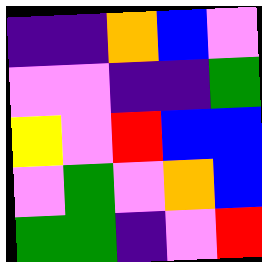[["indigo", "indigo", "orange", "blue", "violet"], ["violet", "violet", "indigo", "indigo", "green"], ["yellow", "violet", "red", "blue", "blue"], ["violet", "green", "violet", "orange", "blue"], ["green", "green", "indigo", "violet", "red"]]